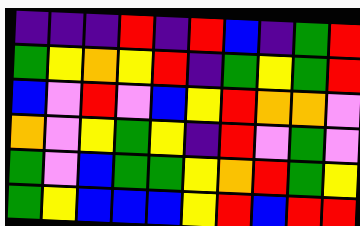[["indigo", "indigo", "indigo", "red", "indigo", "red", "blue", "indigo", "green", "red"], ["green", "yellow", "orange", "yellow", "red", "indigo", "green", "yellow", "green", "red"], ["blue", "violet", "red", "violet", "blue", "yellow", "red", "orange", "orange", "violet"], ["orange", "violet", "yellow", "green", "yellow", "indigo", "red", "violet", "green", "violet"], ["green", "violet", "blue", "green", "green", "yellow", "orange", "red", "green", "yellow"], ["green", "yellow", "blue", "blue", "blue", "yellow", "red", "blue", "red", "red"]]